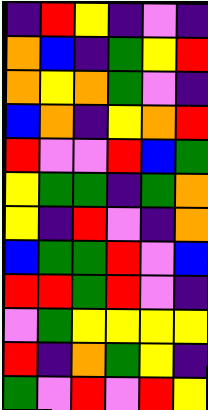[["indigo", "red", "yellow", "indigo", "violet", "indigo"], ["orange", "blue", "indigo", "green", "yellow", "red"], ["orange", "yellow", "orange", "green", "violet", "indigo"], ["blue", "orange", "indigo", "yellow", "orange", "red"], ["red", "violet", "violet", "red", "blue", "green"], ["yellow", "green", "green", "indigo", "green", "orange"], ["yellow", "indigo", "red", "violet", "indigo", "orange"], ["blue", "green", "green", "red", "violet", "blue"], ["red", "red", "green", "red", "violet", "indigo"], ["violet", "green", "yellow", "yellow", "yellow", "yellow"], ["red", "indigo", "orange", "green", "yellow", "indigo"], ["green", "violet", "red", "violet", "red", "yellow"]]